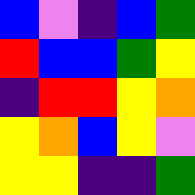[["blue", "violet", "indigo", "blue", "green"], ["red", "blue", "blue", "green", "yellow"], ["indigo", "red", "red", "yellow", "orange"], ["yellow", "orange", "blue", "yellow", "violet"], ["yellow", "yellow", "indigo", "indigo", "green"]]